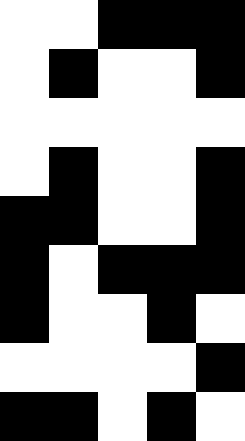[["white", "white", "black", "black", "black"], ["white", "black", "white", "white", "black"], ["white", "white", "white", "white", "white"], ["white", "black", "white", "white", "black"], ["black", "black", "white", "white", "black"], ["black", "white", "black", "black", "black"], ["black", "white", "white", "black", "white"], ["white", "white", "white", "white", "black"], ["black", "black", "white", "black", "white"]]